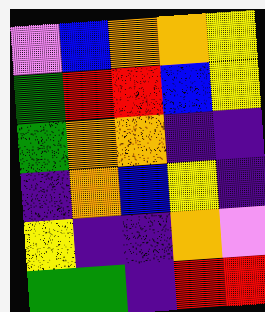[["violet", "blue", "orange", "orange", "yellow"], ["green", "red", "red", "blue", "yellow"], ["green", "orange", "orange", "indigo", "indigo"], ["indigo", "orange", "blue", "yellow", "indigo"], ["yellow", "indigo", "indigo", "orange", "violet"], ["green", "green", "indigo", "red", "red"]]